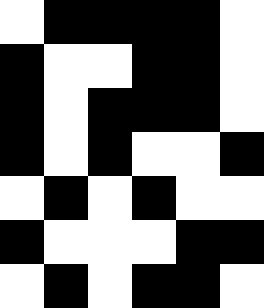[["white", "black", "black", "black", "black", "white"], ["black", "white", "white", "black", "black", "white"], ["black", "white", "black", "black", "black", "white"], ["black", "white", "black", "white", "white", "black"], ["white", "black", "white", "black", "white", "white"], ["black", "white", "white", "white", "black", "black"], ["white", "black", "white", "black", "black", "white"]]